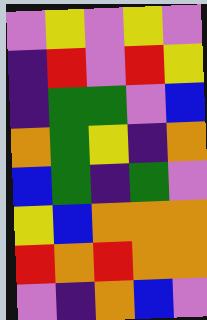[["violet", "yellow", "violet", "yellow", "violet"], ["indigo", "red", "violet", "red", "yellow"], ["indigo", "green", "green", "violet", "blue"], ["orange", "green", "yellow", "indigo", "orange"], ["blue", "green", "indigo", "green", "violet"], ["yellow", "blue", "orange", "orange", "orange"], ["red", "orange", "red", "orange", "orange"], ["violet", "indigo", "orange", "blue", "violet"]]